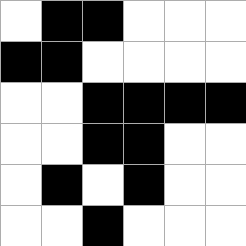[["white", "black", "black", "white", "white", "white"], ["black", "black", "white", "white", "white", "white"], ["white", "white", "black", "black", "black", "black"], ["white", "white", "black", "black", "white", "white"], ["white", "black", "white", "black", "white", "white"], ["white", "white", "black", "white", "white", "white"]]